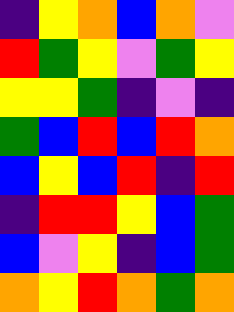[["indigo", "yellow", "orange", "blue", "orange", "violet"], ["red", "green", "yellow", "violet", "green", "yellow"], ["yellow", "yellow", "green", "indigo", "violet", "indigo"], ["green", "blue", "red", "blue", "red", "orange"], ["blue", "yellow", "blue", "red", "indigo", "red"], ["indigo", "red", "red", "yellow", "blue", "green"], ["blue", "violet", "yellow", "indigo", "blue", "green"], ["orange", "yellow", "red", "orange", "green", "orange"]]